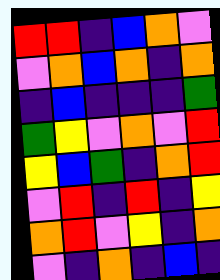[["red", "red", "indigo", "blue", "orange", "violet"], ["violet", "orange", "blue", "orange", "indigo", "orange"], ["indigo", "blue", "indigo", "indigo", "indigo", "green"], ["green", "yellow", "violet", "orange", "violet", "red"], ["yellow", "blue", "green", "indigo", "orange", "red"], ["violet", "red", "indigo", "red", "indigo", "yellow"], ["orange", "red", "violet", "yellow", "indigo", "orange"], ["violet", "indigo", "orange", "indigo", "blue", "indigo"]]